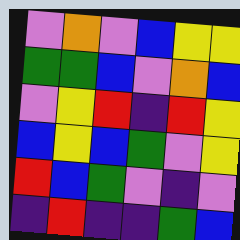[["violet", "orange", "violet", "blue", "yellow", "yellow"], ["green", "green", "blue", "violet", "orange", "blue"], ["violet", "yellow", "red", "indigo", "red", "yellow"], ["blue", "yellow", "blue", "green", "violet", "yellow"], ["red", "blue", "green", "violet", "indigo", "violet"], ["indigo", "red", "indigo", "indigo", "green", "blue"]]